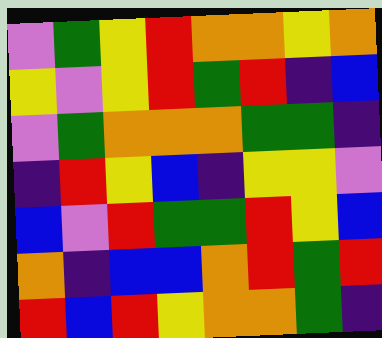[["violet", "green", "yellow", "red", "orange", "orange", "yellow", "orange"], ["yellow", "violet", "yellow", "red", "green", "red", "indigo", "blue"], ["violet", "green", "orange", "orange", "orange", "green", "green", "indigo"], ["indigo", "red", "yellow", "blue", "indigo", "yellow", "yellow", "violet"], ["blue", "violet", "red", "green", "green", "red", "yellow", "blue"], ["orange", "indigo", "blue", "blue", "orange", "red", "green", "red"], ["red", "blue", "red", "yellow", "orange", "orange", "green", "indigo"]]